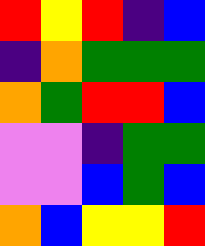[["red", "yellow", "red", "indigo", "blue"], ["indigo", "orange", "green", "green", "green"], ["orange", "green", "red", "red", "blue"], ["violet", "violet", "indigo", "green", "green"], ["violet", "violet", "blue", "green", "blue"], ["orange", "blue", "yellow", "yellow", "red"]]